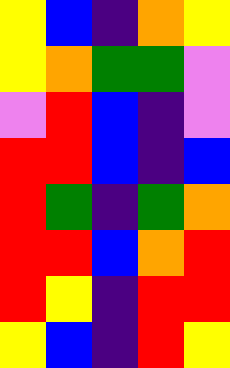[["yellow", "blue", "indigo", "orange", "yellow"], ["yellow", "orange", "green", "green", "violet"], ["violet", "red", "blue", "indigo", "violet"], ["red", "red", "blue", "indigo", "blue"], ["red", "green", "indigo", "green", "orange"], ["red", "red", "blue", "orange", "red"], ["red", "yellow", "indigo", "red", "red"], ["yellow", "blue", "indigo", "red", "yellow"]]